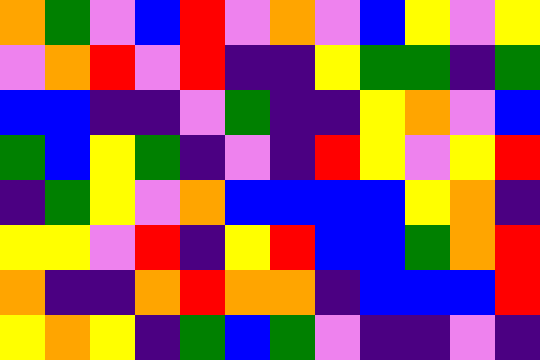[["orange", "green", "violet", "blue", "red", "violet", "orange", "violet", "blue", "yellow", "violet", "yellow"], ["violet", "orange", "red", "violet", "red", "indigo", "indigo", "yellow", "green", "green", "indigo", "green"], ["blue", "blue", "indigo", "indigo", "violet", "green", "indigo", "indigo", "yellow", "orange", "violet", "blue"], ["green", "blue", "yellow", "green", "indigo", "violet", "indigo", "red", "yellow", "violet", "yellow", "red"], ["indigo", "green", "yellow", "violet", "orange", "blue", "blue", "blue", "blue", "yellow", "orange", "indigo"], ["yellow", "yellow", "violet", "red", "indigo", "yellow", "red", "blue", "blue", "green", "orange", "red"], ["orange", "indigo", "indigo", "orange", "red", "orange", "orange", "indigo", "blue", "blue", "blue", "red"], ["yellow", "orange", "yellow", "indigo", "green", "blue", "green", "violet", "indigo", "indigo", "violet", "indigo"]]